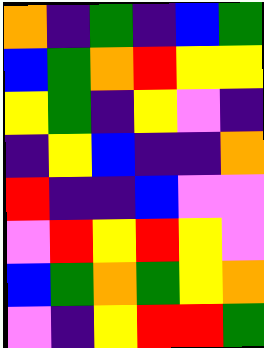[["orange", "indigo", "green", "indigo", "blue", "green"], ["blue", "green", "orange", "red", "yellow", "yellow"], ["yellow", "green", "indigo", "yellow", "violet", "indigo"], ["indigo", "yellow", "blue", "indigo", "indigo", "orange"], ["red", "indigo", "indigo", "blue", "violet", "violet"], ["violet", "red", "yellow", "red", "yellow", "violet"], ["blue", "green", "orange", "green", "yellow", "orange"], ["violet", "indigo", "yellow", "red", "red", "green"]]